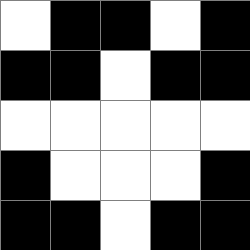[["white", "black", "black", "white", "black"], ["black", "black", "white", "black", "black"], ["white", "white", "white", "white", "white"], ["black", "white", "white", "white", "black"], ["black", "black", "white", "black", "black"]]